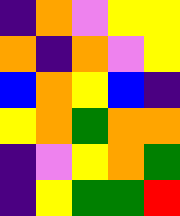[["indigo", "orange", "violet", "yellow", "yellow"], ["orange", "indigo", "orange", "violet", "yellow"], ["blue", "orange", "yellow", "blue", "indigo"], ["yellow", "orange", "green", "orange", "orange"], ["indigo", "violet", "yellow", "orange", "green"], ["indigo", "yellow", "green", "green", "red"]]